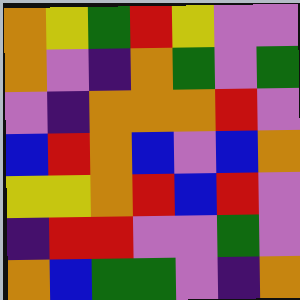[["orange", "yellow", "green", "red", "yellow", "violet", "violet"], ["orange", "violet", "indigo", "orange", "green", "violet", "green"], ["violet", "indigo", "orange", "orange", "orange", "red", "violet"], ["blue", "red", "orange", "blue", "violet", "blue", "orange"], ["yellow", "yellow", "orange", "red", "blue", "red", "violet"], ["indigo", "red", "red", "violet", "violet", "green", "violet"], ["orange", "blue", "green", "green", "violet", "indigo", "orange"]]